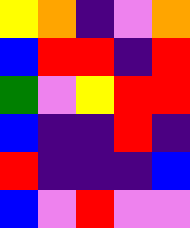[["yellow", "orange", "indigo", "violet", "orange"], ["blue", "red", "red", "indigo", "red"], ["green", "violet", "yellow", "red", "red"], ["blue", "indigo", "indigo", "red", "indigo"], ["red", "indigo", "indigo", "indigo", "blue"], ["blue", "violet", "red", "violet", "violet"]]